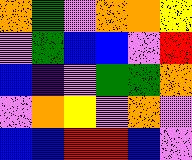[["orange", "green", "violet", "orange", "orange", "yellow"], ["violet", "green", "blue", "blue", "violet", "red"], ["blue", "indigo", "violet", "green", "green", "orange"], ["violet", "orange", "yellow", "violet", "orange", "violet"], ["blue", "blue", "red", "red", "blue", "violet"]]